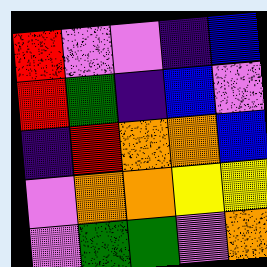[["red", "violet", "violet", "indigo", "blue"], ["red", "green", "indigo", "blue", "violet"], ["indigo", "red", "orange", "orange", "blue"], ["violet", "orange", "orange", "yellow", "yellow"], ["violet", "green", "green", "violet", "orange"]]